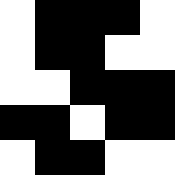[["white", "black", "black", "black", "white"], ["white", "black", "black", "white", "white"], ["white", "white", "black", "black", "black"], ["black", "black", "white", "black", "black"], ["white", "black", "black", "white", "white"]]